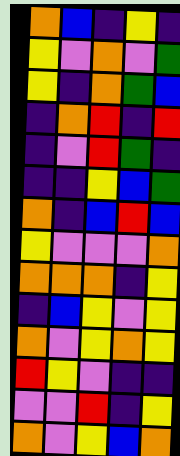[["orange", "blue", "indigo", "yellow", "indigo"], ["yellow", "violet", "orange", "violet", "green"], ["yellow", "indigo", "orange", "green", "blue"], ["indigo", "orange", "red", "indigo", "red"], ["indigo", "violet", "red", "green", "indigo"], ["indigo", "indigo", "yellow", "blue", "green"], ["orange", "indigo", "blue", "red", "blue"], ["yellow", "violet", "violet", "violet", "orange"], ["orange", "orange", "orange", "indigo", "yellow"], ["indigo", "blue", "yellow", "violet", "yellow"], ["orange", "violet", "yellow", "orange", "yellow"], ["red", "yellow", "violet", "indigo", "indigo"], ["violet", "violet", "red", "indigo", "yellow"], ["orange", "violet", "yellow", "blue", "orange"]]